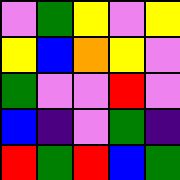[["violet", "green", "yellow", "violet", "yellow"], ["yellow", "blue", "orange", "yellow", "violet"], ["green", "violet", "violet", "red", "violet"], ["blue", "indigo", "violet", "green", "indigo"], ["red", "green", "red", "blue", "green"]]